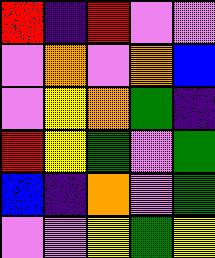[["red", "indigo", "red", "violet", "violet"], ["violet", "orange", "violet", "orange", "blue"], ["violet", "yellow", "orange", "green", "indigo"], ["red", "yellow", "green", "violet", "green"], ["blue", "indigo", "orange", "violet", "green"], ["violet", "violet", "yellow", "green", "yellow"]]